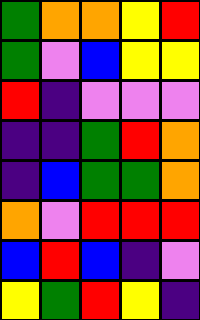[["green", "orange", "orange", "yellow", "red"], ["green", "violet", "blue", "yellow", "yellow"], ["red", "indigo", "violet", "violet", "violet"], ["indigo", "indigo", "green", "red", "orange"], ["indigo", "blue", "green", "green", "orange"], ["orange", "violet", "red", "red", "red"], ["blue", "red", "blue", "indigo", "violet"], ["yellow", "green", "red", "yellow", "indigo"]]